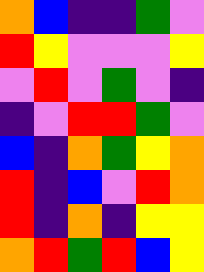[["orange", "blue", "indigo", "indigo", "green", "violet"], ["red", "yellow", "violet", "violet", "violet", "yellow"], ["violet", "red", "violet", "green", "violet", "indigo"], ["indigo", "violet", "red", "red", "green", "violet"], ["blue", "indigo", "orange", "green", "yellow", "orange"], ["red", "indigo", "blue", "violet", "red", "orange"], ["red", "indigo", "orange", "indigo", "yellow", "yellow"], ["orange", "red", "green", "red", "blue", "yellow"]]